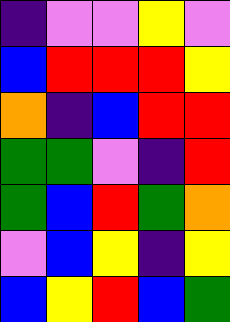[["indigo", "violet", "violet", "yellow", "violet"], ["blue", "red", "red", "red", "yellow"], ["orange", "indigo", "blue", "red", "red"], ["green", "green", "violet", "indigo", "red"], ["green", "blue", "red", "green", "orange"], ["violet", "blue", "yellow", "indigo", "yellow"], ["blue", "yellow", "red", "blue", "green"]]